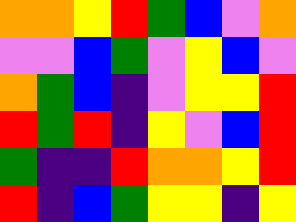[["orange", "orange", "yellow", "red", "green", "blue", "violet", "orange"], ["violet", "violet", "blue", "green", "violet", "yellow", "blue", "violet"], ["orange", "green", "blue", "indigo", "violet", "yellow", "yellow", "red"], ["red", "green", "red", "indigo", "yellow", "violet", "blue", "red"], ["green", "indigo", "indigo", "red", "orange", "orange", "yellow", "red"], ["red", "indigo", "blue", "green", "yellow", "yellow", "indigo", "yellow"]]